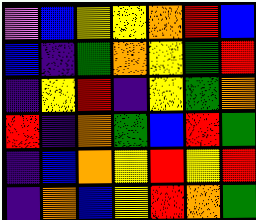[["violet", "blue", "yellow", "yellow", "orange", "red", "blue"], ["blue", "indigo", "green", "orange", "yellow", "green", "red"], ["indigo", "yellow", "red", "indigo", "yellow", "green", "orange"], ["red", "indigo", "orange", "green", "blue", "red", "green"], ["indigo", "blue", "orange", "yellow", "red", "yellow", "red"], ["indigo", "orange", "blue", "yellow", "red", "orange", "green"]]